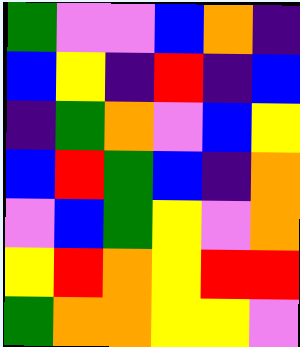[["green", "violet", "violet", "blue", "orange", "indigo"], ["blue", "yellow", "indigo", "red", "indigo", "blue"], ["indigo", "green", "orange", "violet", "blue", "yellow"], ["blue", "red", "green", "blue", "indigo", "orange"], ["violet", "blue", "green", "yellow", "violet", "orange"], ["yellow", "red", "orange", "yellow", "red", "red"], ["green", "orange", "orange", "yellow", "yellow", "violet"]]